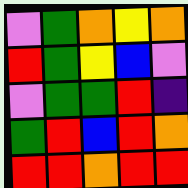[["violet", "green", "orange", "yellow", "orange"], ["red", "green", "yellow", "blue", "violet"], ["violet", "green", "green", "red", "indigo"], ["green", "red", "blue", "red", "orange"], ["red", "red", "orange", "red", "red"]]